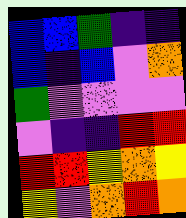[["blue", "blue", "green", "indigo", "indigo"], ["blue", "indigo", "blue", "violet", "orange"], ["green", "violet", "violet", "violet", "violet"], ["violet", "indigo", "indigo", "red", "red"], ["red", "red", "yellow", "orange", "yellow"], ["yellow", "violet", "orange", "red", "orange"]]